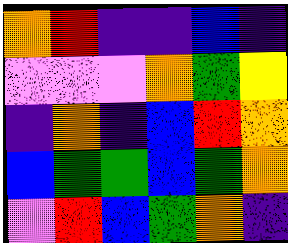[["orange", "red", "indigo", "indigo", "blue", "indigo"], ["violet", "violet", "violet", "orange", "green", "yellow"], ["indigo", "orange", "indigo", "blue", "red", "orange"], ["blue", "green", "green", "blue", "green", "orange"], ["violet", "red", "blue", "green", "orange", "indigo"]]